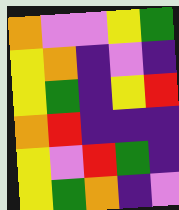[["orange", "violet", "violet", "yellow", "green"], ["yellow", "orange", "indigo", "violet", "indigo"], ["yellow", "green", "indigo", "yellow", "red"], ["orange", "red", "indigo", "indigo", "indigo"], ["yellow", "violet", "red", "green", "indigo"], ["yellow", "green", "orange", "indigo", "violet"]]